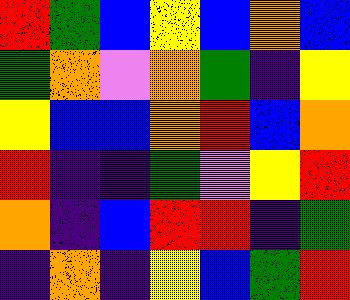[["red", "green", "blue", "yellow", "blue", "orange", "blue"], ["green", "orange", "violet", "orange", "green", "indigo", "yellow"], ["yellow", "blue", "blue", "orange", "red", "blue", "orange"], ["red", "indigo", "indigo", "green", "violet", "yellow", "red"], ["orange", "indigo", "blue", "red", "red", "indigo", "green"], ["indigo", "orange", "indigo", "yellow", "blue", "green", "red"]]